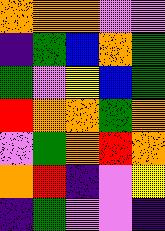[["orange", "orange", "orange", "violet", "violet"], ["indigo", "green", "blue", "orange", "green"], ["green", "violet", "yellow", "blue", "green"], ["red", "orange", "orange", "green", "orange"], ["violet", "green", "orange", "red", "orange"], ["orange", "red", "indigo", "violet", "yellow"], ["indigo", "green", "violet", "violet", "indigo"]]